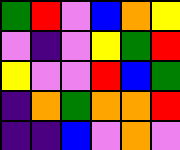[["green", "red", "violet", "blue", "orange", "yellow"], ["violet", "indigo", "violet", "yellow", "green", "red"], ["yellow", "violet", "violet", "red", "blue", "green"], ["indigo", "orange", "green", "orange", "orange", "red"], ["indigo", "indigo", "blue", "violet", "orange", "violet"]]